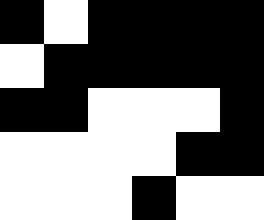[["black", "white", "black", "black", "black", "black"], ["white", "black", "black", "black", "black", "black"], ["black", "black", "white", "white", "white", "black"], ["white", "white", "white", "white", "black", "black"], ["white", "white", "white", "black", "white", "white"]]